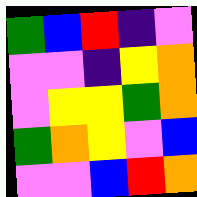[["green", "blue", "red", "indigo", "violet"], ["violet", "violet", "indigo", "yellow", "orange"], ["violet", "yellow", "yellow", "green", "orange"], ["green", "orange", "yellow", "violet", "blue"], ["violet", "violet", "blue", "red", "orange"]]